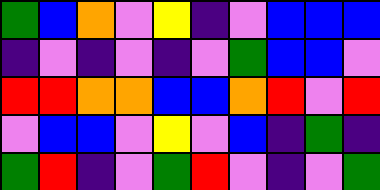[["green", "blue", "orange", "violet", "yellow", "indigo", "violet", "blue", "blue", "blue"], ["indigo", "violet", "indigo", "violet", "indigo", "violet", "green", "blue", "blue", "violet"], ["red", "red", "orange", "orange", "blue", "blue", "orange", "red", "violet", "red"], ["violet", "blue", "blue", "violet", "yellow", "violet", "blue", "indigo", "green", "indigo"], ["green", "red", "indigo", "violet", "green", "red", "violet", "indigo", "violet", "green"]]